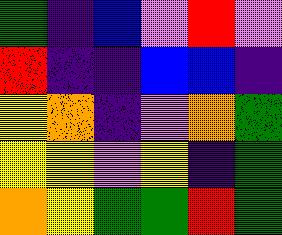[["green", "indigo", "blue", "violet", "red", "violet"], ["red", "indigo", "indigo", "blue", "blue", "indigo"], ["yellow", "orange", "indigo", "violet", "orange", "green"], ["yellow", "yellow", "violet", "yellow", "indigo", "green"], ["orange", "yellow", "green", "green", "red", "green"]]